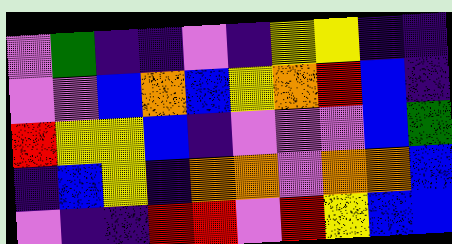[["violet", "green", "indigo", "indigo", "violet", "indigo", "yellow", "yellow", "indigo", "indigo"], ["violet", "violet", "blue", "orange", "blue", "yellow", "orange", "red", "blue", "indigo"], ["red", "yellow", "yellow", "blue", "indigo", "violet", "violet", "violet", "blue", "green"], ["indigo", "blue", "yellow", "indigo", "orange", "orange", "violet", "orange", "orange", "blue"], ["violet", "indigo", "indigo", "red", "red", "violet", "red", "yellow", "blue", "blue"]]